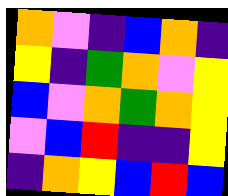[["orange", "violet", "indigo", "blue", "orange", "indigo"], ["yellow", "indigo", "green", "orange", "violet", "yellow"], ["blue", "violet", "orange", "green", "orange", "yellow"], ["violet", "blue", "red", "indigo", "indigo", "yellow"], ["indigo", "orange", "yellow", "blue", "red", "blue"]]